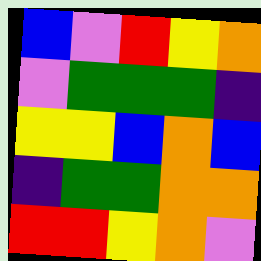[["blue", "violet", "red", "yellow", "orange"], ["violet", "green", "green", "green", "indigo"], ["yellow", "yellow", "blue", "orange", "blue"], ["indigo", "green", "green", "orange", "orange"], ["red", "red", "yellow", "orange", "violet"]]